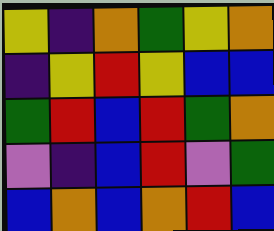[["yellow", "indigo", "orange", "green", "yellow", "orange"], ["indigo", "yellow", "red", "yellow", "blue", "blue"], ["green", "red", "blue", "red", "green", "orange"], ["violet", "indigo", "blue", "red", "violet", "green"], ["blue", "orange", "blue", "orange", "red", "blue"]]